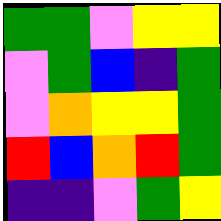[["green", "green", "violet", "yellow", "yellow"], ["violet", "green", "blue", "indigo", "green"], ["violet", "orange", "yellow", "yellow", "green"], ["red", "blue", "orange", "red", "green"], ["indigo", "indigo", "violet", "green", "yellow"]]